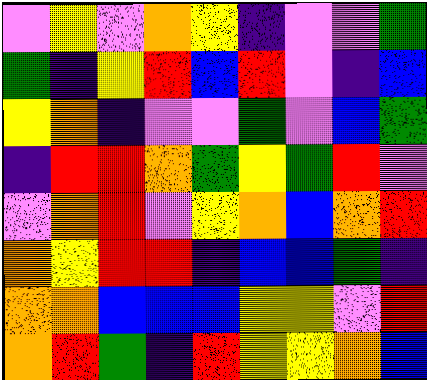[["violet", "yellow", "violet", "orange", "yellow", "indigo", "violet", "violet", "green"], ["green", "indigo", "yellow", "red", "blue", "red", "violet", "indigo", "blue"], ["yellow", "orange", "indigo", "violet", "violet", "green", "violet", "blue", "green"], ["indigo", "red", "red", "orange", "green", "yellow", "green", "red", "violet"], ["violet", "orange", "red", "violet", "yellow", "orange", "blue", "orange", "red"], ["orange", "yellow", "red", "red", "indigo", "blue", "blue", "green", "indigo"], ["orange", "orange", "blue", "blue", "blue", "yellow", "yellow", "violet", "red"], ["orange", "red", "green", "indigo", "red", "yellow", "yellow", "orange", "blue"]]